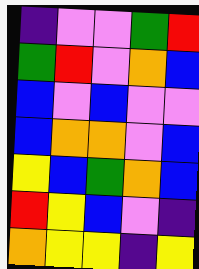[["indigo", "violet", "violet", "green", "red"], ["green", "red", "violet", "orange", "blue"], ["blue", "violet", "blue", "violet", "violet"], ["blue", "orange", "orange", "violet", "blue"], ["yellow", "blue", "green", "orange", "blue"], ["red", "yellow", "blue", "violet", "indigo"], ["orange", "yellow", "yellow", "indigo", "yellow"]]